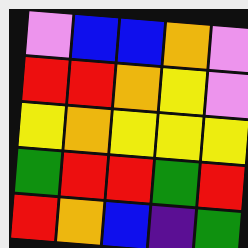[["violet", "blue", "blue", "orange", "violet"], ["red", "red", "orange", "yellow", "violet"], ["yellow", "orange", "yellow", "yellow", "yellow"], ["green", "red", "red", "green", "red"], ["red", "orange", "blue", "indigo", "green"]]